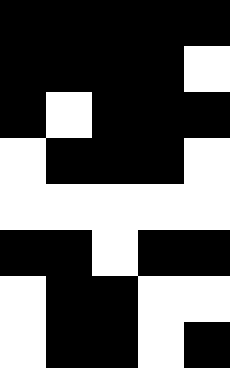[["black", "black", "black", "black", "black"], ["black", "black", "black", "black", "white"], ["black", "white", "black", "black", "black"], ["white", "black", "black", "black", "white"], ["white", "white", "white", "white", "white"], ["black", "black", "white", "black", "black"], ["white", "black", "black", "white", "white"], ["white", "black", "black", "white", "black"]]